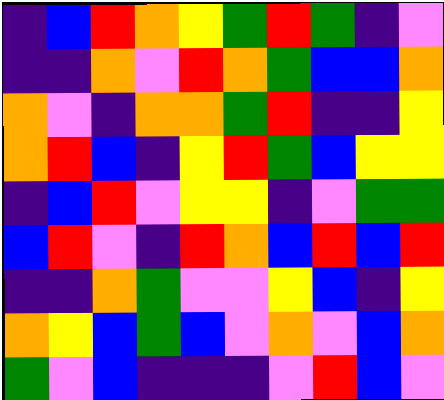[["indigo", "blue", "red", "orange", "yellow", "green", "red", "green", "indigo", "violet"], ["indigo", "indigo", "orange", "violet", "red", "orange", "green", "blue", "blue", "orange"], ["orange", "violet", "indigo", "orange", "orange", "green", "red", "indigo", "indigo", "yellow"], ["orange", "red", "blue", "indigo", "yellow", "red", "green", "blue", "yellow", "yellow"], ["indigo", "blue", "red", "violet", "yellow", "yellow", "indigo", "violet", "green", "green"], ["blue", "red", "violet", "indigo", "red", "orange", "blue", "red", "blue", "red"], ["indigo", "indigo", "orange", "green", "violet", "violet", "yellow", "blue", "indigo", "yellow"], ["orange", "yellow", "blue", "green", "blue", "violet", "orange", "violet", "blue", "orange"], ["green", "violet", "blue", "indigo", "indigo", "indigo", "violet", "red", "blue", "violet"]]